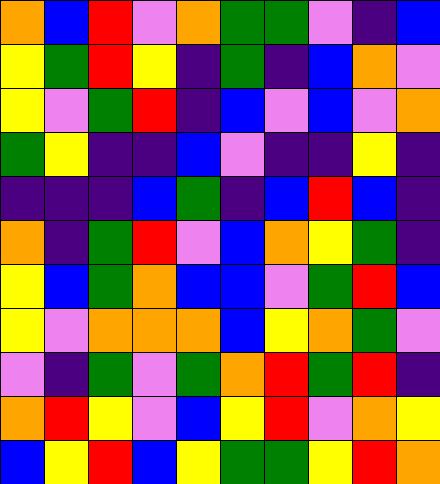[["orange", "blue", "red", "violet", "orange", "green", "green", "violet", "indigo", "blue"], ["yellow", "green", "red", "yellow", "indigo", "green", "indigo", "blue", "orange", "violet"], ["yellow", "violet", "green", "red", "indigo", "blue", "violet", "blue", "violet", "orange"], ["green", "yellow", "indigo", "indigo", "blue", "violet", "indigo", "indigo", "yellow", "indigo"], ["indigo", "indigo", "indigo", "blue", "green", "indigo", "blue", "red", "blue", "indigo"], ["orange", "indigo", "green", "red", "violet", "blue", "orange", "yellow", "green", "indigo"], ["yellow", "blue", "green", "orange", "blue", "blue", "violet", "green", "red", "blue"], ["yellow", "violet", "orange", "orange", "orange", "blue", "yellow", "orange", "green", "violet"], ["violet", "indigo", "green", "violet", "green", "orange", "red", "green", "red", "indigo"], ["orange", "red", "yellow", "violet", "blue", "yellow", "red", "violet", "orange", "yellow"], ["blue", "yellow", "red", "blue", "yellow", "green", "green", "yellow", "red", "orange"]]